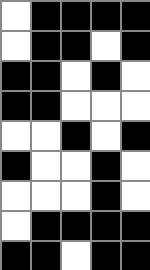[["white", "black", "black", "black", "black"], ["white", "black", "black", "white", "black"], ["black", "black", "white", "black", "white"], ["black", "black", "white", "white", "white"], ["white", "white", "black", "white", "black"], ["black", "white", "white", "black", "white"], ["white", "white", "white", "black", "white"], ["white", "black", "black", "black", "black"], ["black", "black", "white", "black", "black"]]